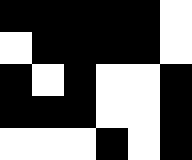[["black", "black", "black", "black", "black", "white"], ["white", "black", "black", "black", "black", "white"], ["black", "white", "black", "white", "white", "black"], ["black", "black", "black", "white", "white", "black"], ["white", "white", "white", "black", "white", "black"]]